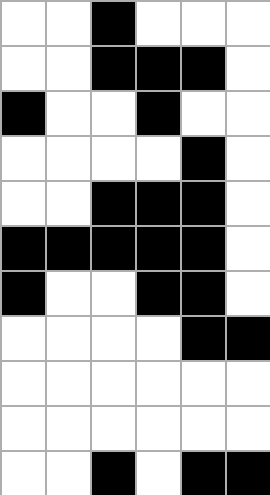[["white", "white", "black", "white", "white", "white"], ["white", "white", "black", "black", "black", "white"], ["black", "white", "white", "black", "white", "white"], ["white", "white", "white", "white", "black", "white"], ["white", "white", "black", "black", "black", "white"], ["black", "black", "black", "black", "black", "white"], ["black", "white", "white", "black", "black", "white"], ["white", "white", "white", "white", "black", "black"], ["white", "white", "white", "white", "white", "white"], ["white", "white", "white", "white", "white", "white"], ["white", "white", "black", "white", "black", "black"]]